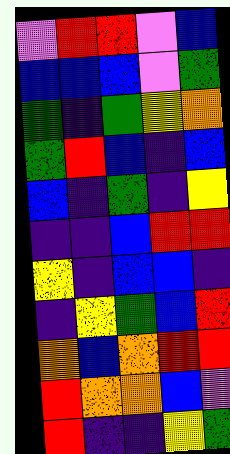[["violet", "red", "red", "violet", "blue"], ["blue", "blue", "blue", "violet", "green"], ["green", "indigo", "green", "yellow", "orange"], ["green", "red", "blue", "indigo", "blue"], ["blue", "indigo", "green", "indigo", "yellow"], ["indigo", "indigo", "blue", "red", "red"], ["yellow", "indigo", "blue", "blue", "indigo"], ["indigo", "yellow", "green", "blue", "red"], ["orange", "blue", "orange", "red", "red"], ["red", "orange", "orange", "blue", "violet"], ["red", "indigo", "indigo", "yellow", "green"]]